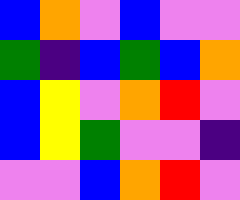[["blue", "orange", "violet", "blue", "violet", "violet"], ["green", "indigo", "blue", "green", "blue", "orange"], ["blue", "yellow", "violet", "orange", "red", "violet"], ["blue", "yellow", "green", "violet", "violet", "indigo"], ["violet", "violet", "blue", "orange", "red", "violet"]]